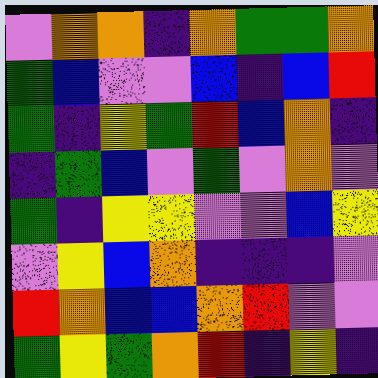[["violet", "orange", "orange", "indigo", "orange", "green", "green", "orange"], ["green", "blue", "violet", "violet", "blue", "indigo", "blue", "red"], ["green", "indigo", "yellow", "green", "red", "blue", "orange", "indigo"], ["indigo", "green", "blue", "violet", "green", "violet", "orange", "violet"], ["green", "indigo", "yellow", "yellow", "violet", "violet", "blue", "yellow"], ["violet", "yellow", "blue", "orange", "indigo", "indigo", "indigo", "violet"], ["red", "orange", "blue", "blue", "orange", "red", "violet", "violet"], ["green", "yellow", "green", "orange", "red", "indigo", "yellow", "indigo"]]